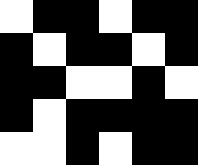[["white", "black", "black", "white", "black", "black"], ["black", "white", "black", "black", "white", "black"], ["black", "black", "white", "white", "black", "white"], ["black", "white", "black", "black", "black", "black"], ["white", "white", "black", "white", "black", "black"]]